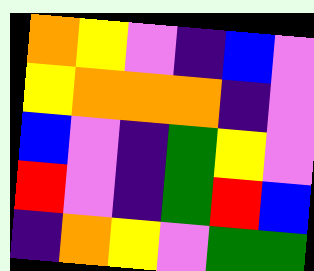[["orange", "yellow", "violet", "indigo", "blue", "violet"], ["yellow", "orange", "orange", "orange", "indigo", "violet"], ["blue", "violet", "indigo", "green", "yellow", "violet"], ["red", "violet", "indigo", "green", "red", "blue"], ["indigo", "orange", "yellow", "violet", "green", "green"]]